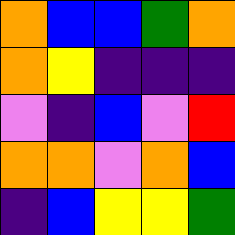[["orange", "blue", "blue", "green", "orange"], ["orange", "yellow", "indigo", "indigo", "indigo"], ["violet", "indigo", "blue", "violet", "red"], ["orange", "orange", "violet", "orange", "blue"], ["indigo", "blue", "yellow", "yellow", "green"]]